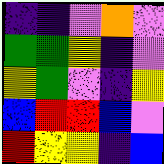[["indigo", "indigo", "violet", "orange", "violet"], ["green", "green", "yellow", "indigo", "violet"], ["yellow", "green", "violet", "indigo", "yellow"], ["blue", "red", "red", "blue", "violet"], ["red", "yellow", "yellow", "indigo", "blue"]]